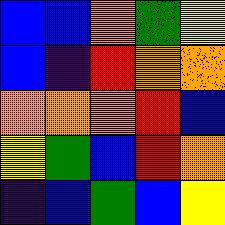[["blue", "blue", "orange", "green", "yellow"], ["blue", "indigo", "red", "orange", "orange"], ["orange", "orange", "orange", "red", "blue"], ["yellow", "green", "blue", "red", "orange"], ["indigo", "blue", "green", "blue", "yellow"]]